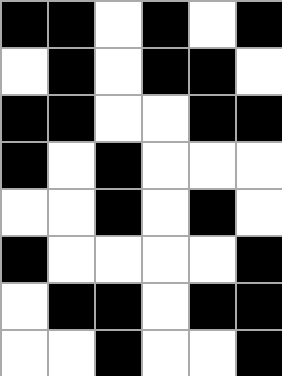[["black", "black", "white", "black", "white", "black"], ["white", "black", "white", "black", "black", "white"], ["black", "black", "white", "white", "black", "black"], ["black", "white", "black", "white", "white", "white"], ["white", "white", "black", "white", "black", "white"], ["black", "white", "white", "white", "white", "black"], ["white", "black", "black", "white", "black", "black"], ["white", "white", "black", "white", "white", "black"]]